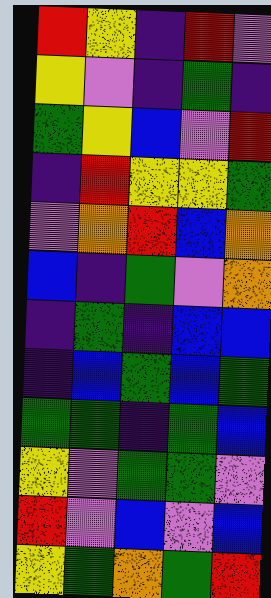[["red", "yellow", "indigo", "red", "violet"], ["yellow", "violet", "indigo", "green", "indigo"], ["green", "yellow", "blue", "violet", "red"], ["indigo", "red", "yellow", "yellow", "green"], ["violet", "orange", "red", "blue", "orange"], ["blue", "indigo", "green", "violet", "orange"], ["indigo", "green", "indigo", "blue", "blue"], ["indigo", "blue", "green", "blue", "green"], ["green", "green", "indigo", "green", "blue"], ["yellow", "violet", "green", "green", "violet"], ["red", "violet", "blue", "violet", "blue"], ["yellow", "green", "orange", "green", "red"]]